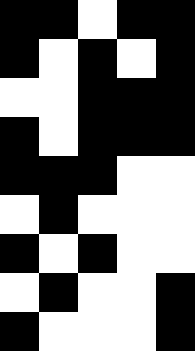[["black", "black", "white", "black", "black"], ["black", "white", "black", "white", "black"], ["white", "white", "black", "black", "black"], ["black", "white", "black", "black", "black"], ["black", "black", "black", "white", "white"], ["white", "black", "white", "white", "white"], ["black", "white", "black", "white", "white"], ["white", "black", "white", "white", "black"], ["black", "white", "white", "white", "black"]]